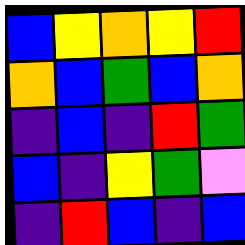[["blue", "yellow", "orange", "yellow", "red"], ["orange", "blue", "green", "blue", "orange"], ["indigo", "blue", "indigo", "red", "green"], ["blue", "indigo", "yellow", "green", "violet"], ["indigo", "red", "blue", "indigo", "blue"]]